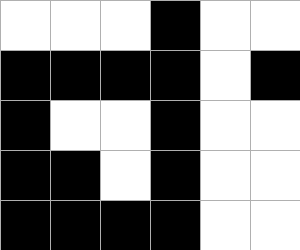[["white", "white", "white", "black", "white", "white"], ["black", "black", "black", "black", "white", "black"], ["black", "white", "white", "black", "white", "white"], ["black", "black", "white", "black", "white", "white"], ["black", "black", "black", "black", "white", "white"]]